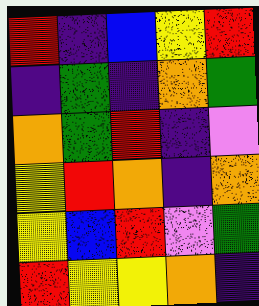[["red", "indigo", "blue", "yellow", "red"], ["indigo", "green", "indigo", "orange", "green"], ["orange", "green", "red", "indigo", "violet"], ["yellow", "red", "orange", "indigo", "orange"], ["yellow", "blue", "red", "violet", "green"], ["red", "yellow", "yellow", "orange", "indigo"]]